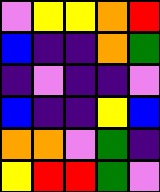[["violet", "yellow", "yellow", "orange", "red"], ["blue", "indigo", "indigo", "orange", "green"], ["indigo", "violet", "indigo", "indigo", "violet"], ["blue", "indigo", "indigo", "yellow", "blue"], ["orange", "orange", "violet", "green", "indigo"], ["yellow", "red", "red", "green", "violet"]]